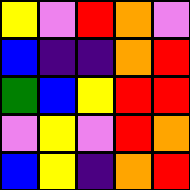[["yellow", "violet", "red", "orange", "violet"], ["blue", "indigo", "indigo", "orange", "red"], ["green", "blue", "yellow", "red", "red"], ["violet", "yellow", "violet", "red", "orange"], ["blue", "yellow", "indigo", "orange", "red"]]